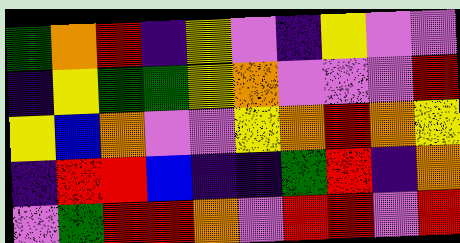[["green", "orange", "red", "indigo", "yellow", "violet", "indigo", "yellow", "violet", "violet"], ["indigo", "yellow", "green", "green", "yellow", "orange", "violet", "violet", "violet", "red"], ["yellow", "blue", "orange", "violet", "violet", "yellow", "orange", "red", "orange", "yellow"], ["indigo", "red", "red", "blue", "indigo", "indigo", "green", "red", "indigo", "orange"], ["violet", "green", "red", "red", "orange", "violet", "red", "red", "violet", "red"]]